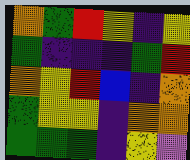[["orange", "green", "red", "yellow", "indigo", "yellow"], ["green", "indigo", "indigo", "indigo", "green", "red"], ["orange", "yellow", "red", "blue", "indigo", "orange"], ["green", "yellow", "yellow", "indigo", "orange", "orange"], ["green", "green", "green", "indigo", "yellow", "violet"]]